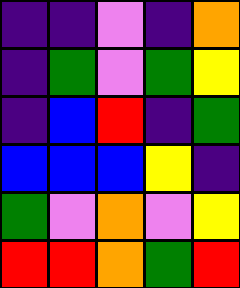[["indigo", "indigo", "violet", "indigo", "orange"], ["indigo", "green", "violet", "green", "yellow"], ["indigo", "blue", "red", "indigo", "green"], ["blue", "blue", "blue", "yellow", "indigo"], ["green", "violet", "orange", "violet", "yellow"], ["red", "red", "orange", "green", "red"]]